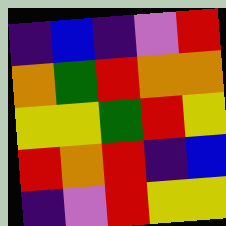[["indigo", "blue", "indigo", "violet", "red"], ["orange", "green", "red", "orange", "orange"], ["yellow", "yellow", "green", "red", "yellow"], ["red", "orange", "red", "indigo", "blue"], ["indigo", "violet", "red", "yellow", "yellow"]]